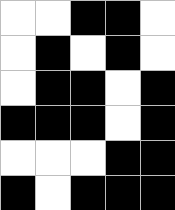[["white", "white", "black", "black", "white"], ["white", "black", "white", "black", "white"], ["white", "black", "black", "white", "black"], ["black", "black", "black", "white", "black"], ["white", "white", "white", "black", "black"], ["black", "white", "black", "black", "black"]]